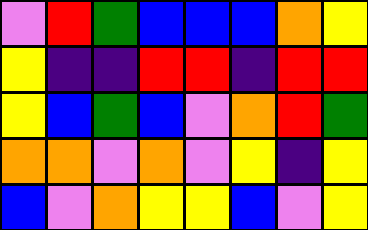[["violet", "red", "green", "blue", "blue", "blue", "orange", "yellow"], ["yellow", "indigo", "indigo", "red", "red", "indigo", "red", "red"], ["yellow", "blue", "green", "blue", "violet", "orange", "red", "green"], ["orange", "orange", "violet", "orange", "violet", "yellow", "indigo", "yellow"], ["blue", "violet", "orange", "yellow", "yellow", "blue", "violet", "yellow"]]